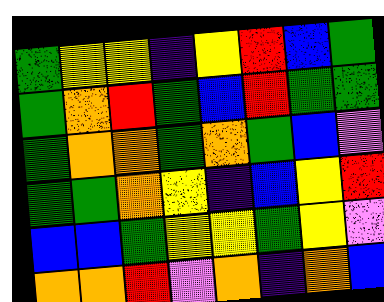[["green", "yellow", "yellow", "indigo", "yellow", "red", "blue", "green"], ["green", "orange", "red", "green", "blue", "red", "green", "green"], ["green", "orange", "orange", "green", "orange", "green", "blue", "violet"], ["green", "green", "orange", "yellow", "indigo", "blue", "yellow", "red"], ["blue", "blue", "green", "yellow", "yellow", "green", "yellow", "violet"], ["orange", "orange", "red", "violet", "orange", "indigo", "orange", "blue"]]